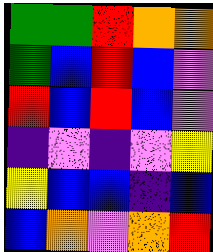[["green", "green", "red", "orange", "orange"], ["green", "blue", "red", "blue", "violet"], ["red", "blue", "red", "blue", "violet"], ["indigo", "violet", "indigo", "violet", "yellow"], ["yellow", "blue", "blue", "indigo", "blue"], ["blue", "orange", "violet", "orange", "red"]]